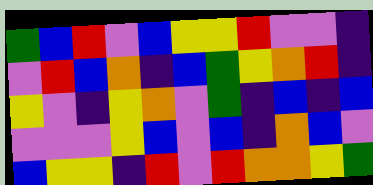[["green", "blue", "red", "violet", "blue", "yellow", "yellow", "red", "violet", "violet", "indigo"], ["violet", "red", "blue", "orange", "indigo", "blue", "green", "yellow", "orange", "red", "indigo"], ["yellow", "violet", "indigo", "yellow", "orange", "violet", "green", "indigo", "blue", "indigo", "blue"], ["violet", "violet", "violet", "yellow", "blue", "violet", "blue", "indigo", "orange", "blue", "violet"], ["blue", "yellow", "yellow", "indigo", "red", "violet", "red", "orange", "orange", "yellow", "green"]]